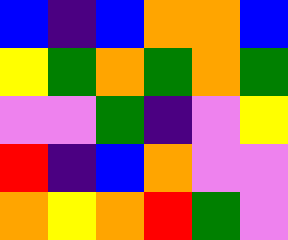[["blue", "indigo", "blue", "orange", "orange", "blue"], ["yellow", "green", "orange", "green", "orange", "green"], ["violet", "violet", "green", "indigo", "violet", "yellow"], ["red", "indigo", "blue", "orange", "violet", "violet"], ["orange", "yellow", "orange", "red", "green", "violet"]]